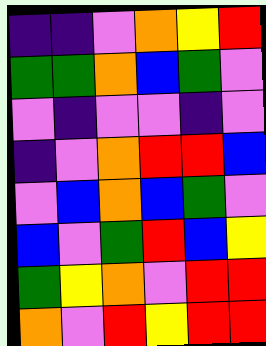[["indigo", "indigo", "violet", "orange", "yellow", "red"], ["green", "green", "orange", "blue", "green", "violet"], ["violet", "indigo", "violet", "violet", "indigo", "violet"], ["indigo", "violet", "orange", "red", "red", "blue"], ["violet", "blue", "orange", "blue", "green", "violet"], ["blue", "violet", "green", "red", "blue", "yellow"], ["green", "yellow", "orange", "violet", "red", "red"], ["orange", "violet", "red", "yellow", "red", "red"]]